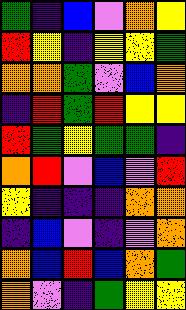[["green", "indigo", "blue", "violet", "orange", "yellow"], ["red", "yellow", "indigo", "yellow", "yellow", "green"], ["orange", "orange", "green", "violet", "blue", "orange"], ["indigo", "red", "green", "red", "yellow", "yellow"], ["red", "green", "yellow", "green", "green", "indigo"], ["orange", "red", "violet", "blue", "violet", "red"], ["yellow", "indigo", "indigo", "indigo", "orange", "orange"], ["indigo", "blue", "violet", "indigo", "violet", "orange"], ["orange", "blue", "red", "blue", "orange", "green"], ["orange", "violet", "indigo", "green", "yellow", "yellow"]]